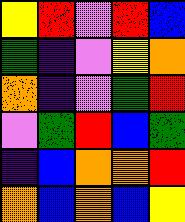[["yellow", "red", "violet", "red", "blue"], ["green", "indigo", "violet", "yellow", "orange"], ["orange", "indigo", "violet", "green", "red"], ["violet", "green", "red", "blue", "green"], ["indigo", "blue", "orange", "orange", "red"], ["orange", "blue", "orange", "blue", "yellow"]]